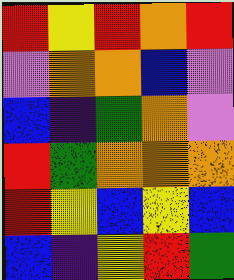[["red", "yellow", "red", "orange", "red"], ["violet", "orange", "orange", "blue", "violet"], ["blue", "indigo", "green", "orange", "violet"], ["red", "green", "orange", "orange", "orange"], ["red", "yellow", "blue", "yellow", "blue"], ["blue", "indigo", "yellow", "red", "green"]]